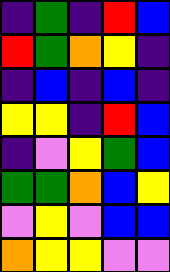[["indigo", "green", "indigo", "red", "blue"], ["red", "green", "orange", "yellow", "indigo"], ["indigo", "blue", "indigo", "blue", "indigo"], ["yellow", "yellow", "indigo", "red", "blue"], ["indigo", "violet", "yellow", "green", "blue"], ["green", "green", "orange", "blue", "yellow"], ["violet", "yellow", "violet", "blue", "blue"], ["orange", "yellow", "yellow", "violet", "violet"]]